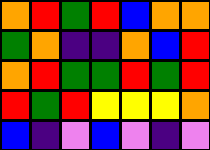[["orange", "red", "green", "red", "blue", "orange", "orange"], ["green", "orange", "indigo", "indigo", "orange", "blue", "red"], ["orange", "red", "green", "green", "red", "green", "red"], ["red", "green", "red", "yellow", "yellow", "yellow", "orange"], ["blue", "indigo", "violet", "blue", "violet", "indigo", "violet"]]